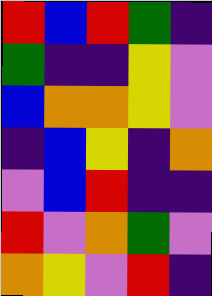[["red", "blue", "red", "green", "indigo"], ["green", "indigo", "indigo", "yellow", "violet"], ["blue", "orange", "orange", "yellow", "violet"], ["indigo", "blue", "yellow", "indigo", "orange"], ["violet", "blue", "red", "indigo", "indigo"], ["red", "violet", "orange", "green", "violet"], ["orange", "yellow", "violet", "red", "indigo"]]